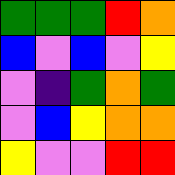[["green", "green", "green", "red", "orange"], ["blue", "violet", "blue", "violet", "yellow"], ["violet", "indigo", "green", "orange", "green"], ["violet", "blue", "yellow", "orange", "orange"], ["yellow", "violet", "violet", "red", "red"]]